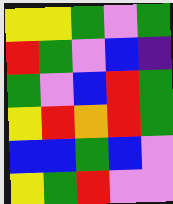[["yellow", "yellow", "green", "violet", "green"], ["red", "green", "violet", "blue", "indigo"], ["green", "violet", "blue", "red", "green"], ["yellow", "red", "orange", "red", "green"], ["blue", "blue", "green", "blue", "violet"], ["yellow", "green", "red", "violet", "violet"]]